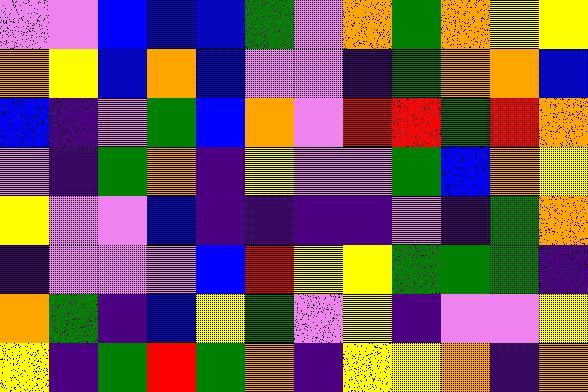[["violet", "violet", "blue", "blue", "blue", "green", "violet", "orange", "green", "orange", "yellow", "yellow"], ["orange", "yellow", "blue", "orange", "blue", "violet", "violet", "indigo", "green", "orange", "orange", "blue"], ["blue", "indigo", "violet", "green", "blue", "orange", "violet", "red", "red", "green", "red", "orange"], ["violet", "indigo", "green", "orange", "indigo", "yellow", "violet", "violet", "green", "blue", "orange", "yellow"], ["yellow", "violet", "violet", "blue", "indigo", "indigo", "indigo", "indigo", "violet", "indigo", "green", "orange"], ["indigo", "violet", "violet", "violet", "blue", "red", "yellow", "yellow", "green", "green", "green", "indigo"], ["orange", "green", "indigo", "blue", "yellow", "green", "violet", "yellow", "indigo", "violet", "violet", "yellow"], ["yellow", "indigo", "green", "red", "green", "orange", "indigo", "yellow", "yellow", "orange", "indigo", "orange"]]